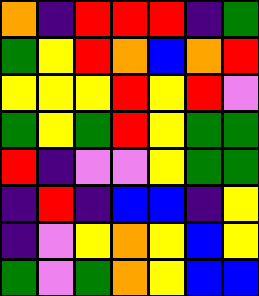[["orange", "indigo", "red", "red", "red", "indigo", "green"], ["green", "yellow", "red", "orange", "blue", "orange", "red"], ["yellow", "yellow", "yellow", "red", "yellow", "red", "violet"], ["green", "yellow", "green", "red", "yellow", "green", "green"], ["red", "indigo", "violet", "violet", "yellow", "green", "green"], ["indigo", "red", "indigo", "blue", "blue", "indigo", "yellow"], ["indigo", "violet", "yellow", "orange", "yellow", "blue", "yellow"], ["green", "violet", "green", "orange", "yellow", "blue", "blue"]]